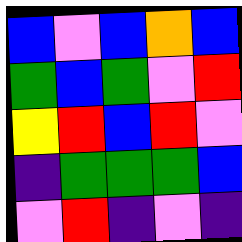[["blue", "violet", "blue", "orange", "blue"], ["green", "blue", "green", "violet", "red"], ["yellow", "red", "blue", "red", "violet"], ["indigo", "green", "green", "green", "blue"], ["violet", "red", "indigo", "violet", "indigo"]]